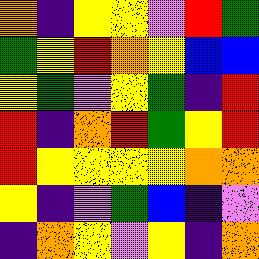[["orange", "indigo", "yellow", "yellow", "violet", "red", "green"], ["green", "yellow", "red", "orange", "yellow", "blue", "blue"], ["yellow", "green", "violet", "yellow", "green", "indigo", "red"], ["red", "indigo", "orange", "red", "green", "yellow", "red"], ["red", "yellow", "yellow", "yellow", "yellow", "orange", "orange"], ["yellow", "indigo", "violet", "green", "blue", "indigo", "violet"], ["indigo", "orange", "yellow", "violet", "yellow", "indigo", "orange"]]